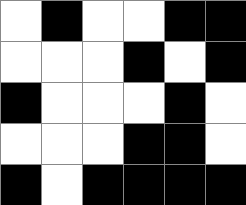[["white", "black", "white", "white", "black", "black"], ["white", "white", "white", "black", "white", "black"], ["black", "white", "white", "white", "black", "white"], ["white", "white", "white", "black", "black", "white"], ["black", "white", "black", "black", "black", "black"]]